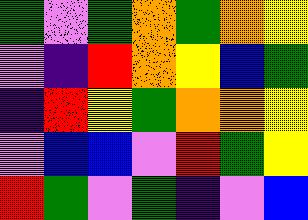[["green", "violet", "green", "orange", "green", "orange", "yellow"], ["violet", "indigo", "red", "orange", "yellow", "blue", "green"], ["indigo", "red", "yellow", "green", "orange", "orange", "yellow"], ["violet", "blue", "blue", "violet", "red", "green", "yellow"], ["red", "green", "violet", "green", "indigo", "violet", "blue"]]